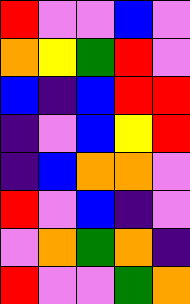[["red", "violet", "violet", "blue", "violet"], ["orange", "yellow", "green", "red", "violet"], ["blue", "indigo", "blue", "red", "red"], ["indigo", "violet", "blue", "yellow", "red"], ["indigo", "blue", "orange", "orange", "violet"], ["red", "violet", "blue", "indigo", "violet"], ["violet", "orange", "green", "orange", "indigo"], ["red", "violet", "violet", "green", "orange"]]